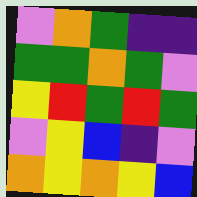[["violet", "orange", "green", "indigo", "indigo"], ["green", "green", "orange", "green", "violet"], ["yellow", "red", "green", "red", "green"], ["violet", "yellow", "blue", "indigo", "violet"], ["orange", "yellow", "orange", "yellow", "blue"]]